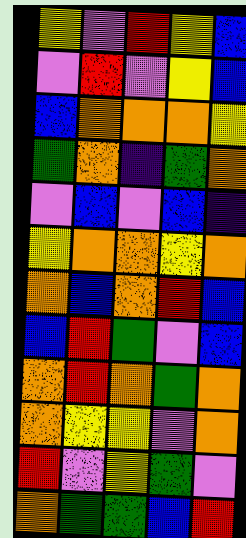[["yellow", "violet", "red", "yellow", "blue"], ["violet", "red", "violet", "yellow", "blue"], ["blue", "orange", "orange", "orange", "yellow"], ["green", "orange", "indigo", "green", "orange"], ["violet", "blue", "violet", "blue", "indigo"], ["yellow", "orange", "orange", "yellow", "orange"], ["orange", "blue", "orange", "red", "blue"], ["blue", "red", "green", "violet", "blue"], ["orange", "red", "orange", "green", "orange"], ["orange", "yellow", "yellow", "violet", "orange"], ["red", "violet", "yellow", "green", "violet"], ["orange", "green", "green", "blue", "red"]]